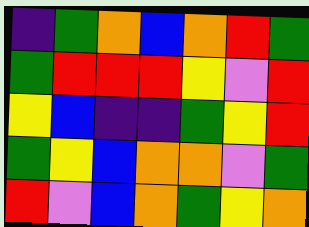[["indigo", "green", "orange", "blue", "orange", "red", "green"], ["green", "red", "red", "red", "yellow", "violet", "red"], ["yellow", "blue", "indigo", "indigo", "green", "yellow", "red"], ["green", "yellow", "blue", "orange", "orange", "violet", "green"], ["red", "violet", "blue", "orange", "green", "yellow", "orange"]]